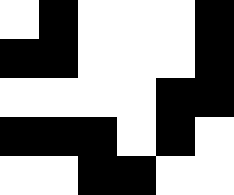[["white", "black", "white", "white", "white", "black"], ["black", "black", "white", "white", "white", "black"], ["white", "white", "white", "white", "black", "black"], ["black", "black", "black", "white", "black", "white"], ["white", "white", "black", "black", "white", "white"]]